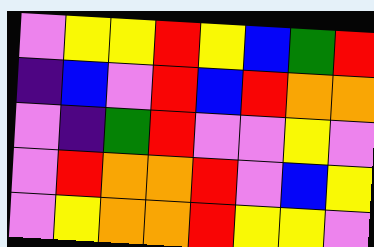[["violet", "yellow", "yellow", "red", "yellow", "blue", "green", "red"], ["indigo", "blue", "violet", "red", "blue", "red", "orange", "orange"], ["violet", "indigo", "green", "red", "violet", "violet", "yellow", "violet"], ["violet", "red", "orange", "orange", "red", "violet", "blue", "yellow"], ["violet", "yellow", "orange", "orange", "red", "yellow", "yellow", "violet"]]